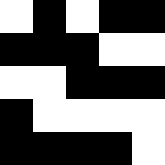[["white", "black", "white", "black", "black"], ["black", "black", "black", "white", "white"], ["white", "white", "black", "black", "black"], ["black", "white", "white", "white", "white"], ["black", "black", "black", "black", "white"]]